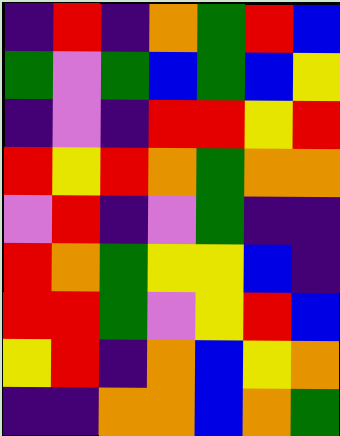[["indigo", "red", "indigo", "orange", "green", "red", "blue"], ["green", "violet", "green", "blue", "green", "blue", "yellow"], ["indigo", "violet", "indigo", "red", "red", "yellow", "red"], ["red", "yellow", "red", "orange", "green", "orange", "orange"], ["violet", "red", "indigo", "violet", "green", "indigo", "indigo"], ["red", "orange", "green", "yellow", "yellow", "blue", "indigo"], ["red", "red", "green", "violet", "yellow", "red", "blue"], ["yellow", "red", "indigo", "orange", "blue", "yellow", "orange"], ["indigo", "indigo", "orange", "orange", "blue", "orange", "green"]]